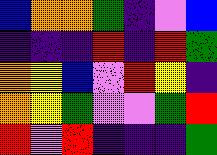[["blue", "orange", "orange", "green", "indigo", "violet", "blue"], ["indigo", "indigo", "indigo", "red", "indigo", "red", "green"], ["orange", "yellow", "blue", "violet", "red", "yellow", "indigo"], ["orange", "yellow", "green", "violet", "violet", "green", "red"], ["red", "violet", "red", "indigo", "indigo", "indigo", "green"]]